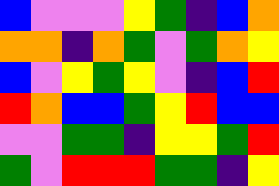[["blue", "violet", "violet", "violet", "yellow", "green", "indigo", "blue", "orange"], ["orange", "orange", "indigo", "orange", "green", "violet", "green", "orange", "yellow"], ["blue", "violet", "yellow", "green", "yellow", "violet", "indigo", "blue", "red"], ["red", "orange", "blue", "blue", "green", "yellow", "red", "blue", "blue"], ["violet", "violet", "green", "green", "indigo", "yellow", "yellow", "green", "red"], ["green", "violet", "red", "red", "red", "green", "green", "indigo", "yellow"]]